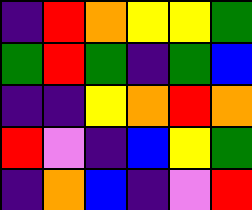[["indigo", "red", "orange", "yellow", "yellow", "green"], ["green", "red", "green", "indigo", "green", "blue"], ["indigo", "indigo", "yellow", "orange", "red", "orange"], ["red", "violet", "indigo", "blue", "yellow", "green"], ["indigo", "orange", "blue", "indigo", "violet", "red"]]